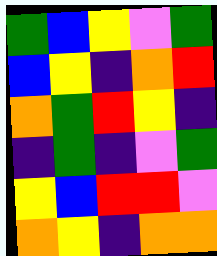[["green", "blue", "yellow", "violet", "green"], ["blue", "yellow", "indigo", "orange", "red"], ["orange", "green", "red", "yellow", "indigo"], ["indigo", "green", "indigo", "violet", "green"], ["yellow", "blue", "red", "red", "violet"], ["orange", "yellow", "indigo", "orange", "orange"]]